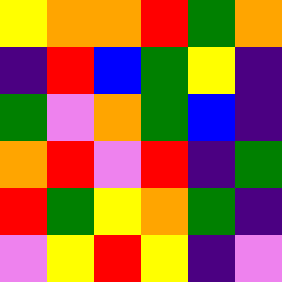[["yellow", "orange", "orange", "red", "green", "orange"], ["indigo", "red", "blue", "green", "yellow", "indigo"], ["green", "violet", "orange", "green", "blue", "indigo"], ["orange", "red", "violet", "red", "indigo", "green"], ["red", "green", "yellow", "orange", "green", "indigo"], ["violet", "yellow", "red", "yellow", "indigo", "violet"]]